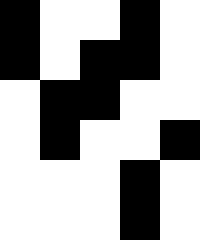[["black", "white", "white", "black", "white"], ["black", "white", "black", "black", "white"], ["white", "black", "black", "white", "white"], ["white", "black", "white", "white", "black"], ["white", "white", "white", "black", "white"], ["white", "white", "white", "black", "white"]]